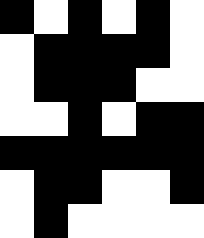[["black", "white", "black", "white", "black", "white"], ["white", "black", "black", "black", "black", "white"], ["white", "black", "black", "black", "white", "white"], ["white", "white", "black", "white", "black", "black"], ["black", "black", "black", "black", "black", "black"], ["white", "black", "black", "white", "white", "black"], ["white", "black", "white", "white", "white", "white"]]